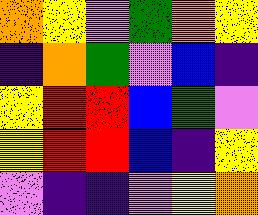[["orange", "yellow", "violet", "green", "orange", "yellow"], ["indigo", "orange", "green", "violet", "blue", "indigo"], ["yellow", "red", "red", "blue", "green", "violet"], ["yellow", "red", "red", "blue", "indigo", "yellow"], ["violet", "indigo", "indigo", "violet", "yellow", "orange"]]